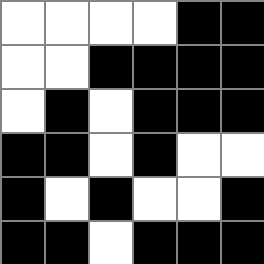[["white", "white", "white", "white", "black", "black"], ["white", "white", "black", "black", "black", "black"], ["white", "black", "white", "black", "black", "black"], ["black", "black", "white", "black", "white", "white"], ["black", "white", "black", "white", "white", "black"], ["black", "black", "white", "black", "black", "black"]]